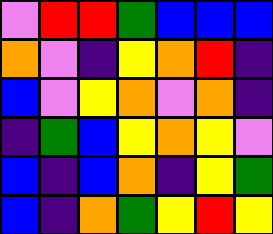[["violet", "red", "red", "green", "blue", "blue", "blue"], ["orange", "violet", "indigo", "yellow", "orange", "red", "indigo"], ["blue", "violet", "yellow", "orange", "violet", "orange", "indigo"], ["indigo", "green", "blue", "yellow", "orange", "yellow", "violet"], ["blue", "indigo", "blue", "orange", "indigo", "yellow", "green"], ["blue", "indigo", "orange", "green", "yellow", "red", "yellow"]]